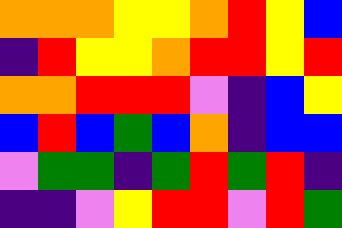[["orange", "orange", "orange", "yellow", "yellow", "orange", "red", "yellow", "blue"], ["indigo", "red", "yellow", "yellow", "orange", "red", "red", "yellow", "red"], ["orange", "orange", "red", "red", "red", "violet", "indigo", "blue", "yellow"], ["blue", "red", "blue", "green", "blue", "orange", "indigo", "blue", "blue"], ["violet", "green", "green", "indigo", "green", "red", "green", "red", "indigo"], ["indigo", "indigo", "violet", "yellow", "red", "red", "violet", "red", "green"]]